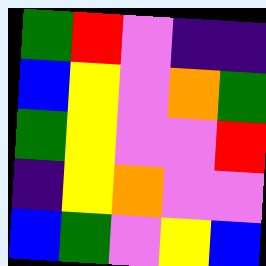[["green", "red", "violet", "indigo", "indigo"], ["blue", "yellow", "violet", "orange", "green"], ["green", "yellow", "violet", "violet", "red"], ["indigo", "yellow", "orange", "violet", "violet"], ["blue", "green", "violet", "yellow", "blue"]]